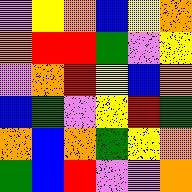[["violet", "yellow", "orange", "blue", "yellow", "orange"], ["orange", "red", "red", "green", "violet", "yellow"], ["violet", "orange", "red", "yellow", "blue", "orange"], ["blue", "green", "violet", "yellow", "red", "green"], ["orange", "blue", "orange", "green", "yellow", "orange"], ["green", "blue", "red", "violet", "violet", "orange"]]